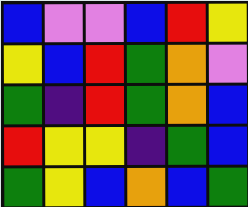[["blue", "violet", "violet", "blue", "red", "yellow"], ["yellow", "blue", "red", "green", "orange", "violet"], ["green", "indigo", "red", "green", "orange", "blue"], ["red", "yellow", "yellow", "indigo", "green", "blue"], ["green", "yellow", "blue", "orange", "blue", "green"]]